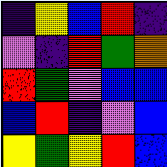[["indigo", "yellow", "blue", "red", "indigo"], ["violet", "indigo", "red", "green", "orange"], ["red", "green", "violet", "blue", "blue"], ["blue", "red", "indigo", "violet", "blue"], ["yellow", "green", "yellow", "red", "blue"]]